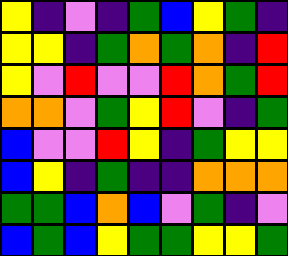[["yellow", "indigo", "violet", "indigo", "green", "blue", "yellow", "green", "indigo"], ["yellow", "yellow", "indigo", "green", "orange", "green", "orange", "indigo", "red"], ["yellow", "violet", "red", "violet", "violet", "red", "orange", "green", "red"], ["orange", "orange", "violet", "green", "yellow", "red", "violet", "indigo", "green"], ["blue", "violet", "violet", "red", "yellow", "indigo", "green", "yellow", "yellow"], ["blue", "yellow", "indigo", "green", "indigo", "indigo", "orange", "orange", "orange"], ["green", "green", "blue", "orange", "blue", "violet", "green", "indigo", "violet"], ["blue", "green", "blue", "yellow", "green", "green", "yellow", "yellow", "green"]]